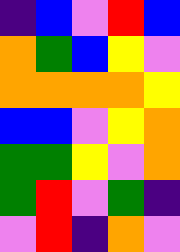[["indigo", "blue", "violet", "red", "blue"], ["orange", "green", "blue", "yellow", "violet"], ["orange", "orange", "orange", "orange", "yellow"], ["blue", "blue", "violet", "yellow", "orange"], ["green", "green", "yellow", "violet", "orange"], ["green", "red", "violet", "green", "indigo"], ["violet", "red", "indigo", "orange", "violet"]]